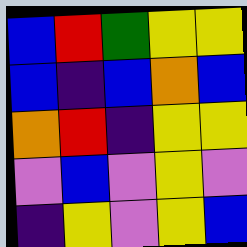[["blue", "red", "green", "yellow", "yellow"], ["blue", "indigo", "blue", "orange", "blue"], ["orange", "red", "indigo", "yellow", "yellow"], ["violet", "blue", "violet", "yellow", "violet"], ["indigo", "yellow", "violet", "yellow", "blue"]]